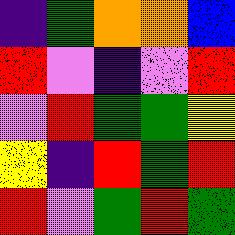[["indigo", "green", "orange", "orange", "blue"], ["red", "violet", "indigo", "violet", "red"], ["violet", "red", "green", "green", "yellow"], ["yellow", "indigo", "red", "green", "red"], ["red", "violet", "green", "red", "green"]]